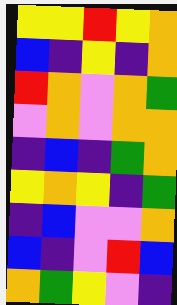[["yellow", "yellow", "red", "yellow", "orange"], ["blue", "indigo", "yellow", "indigo", "orange"], ["red", "orange", "violet", "orange", "green"], ["violet", "orange", "violet", "orange", "orange"], ["indigo", "blue", "indigo", "green", "orange"], ["yellow", "orange", "yellow", "indigo", "green"], ["indigo", "blue", "violet", "violet", "orange"], ["blue", "indigo", "violet", "red", "blue"], ["orange", "green", "yellow", "violet", "indigo"]]